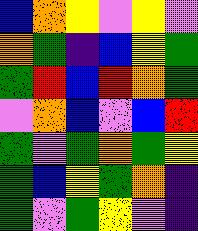[["blue", "orange", "yellow", "violet", "yellow", "violet"], ["orange", "green", "indigo", "blue", "yellow", "green"], ["green", "red", "blue", "red", "orange", "green"], ["violet", "orange", "blue", "violet", "blue", "red"], ["green", "violet", "green", "orange", "green", "yellow"], ["green", "blue", "yellow", "green", "orange", "indigo"], ["green", "violet", "green", "yellow", "violet", "indigo"]]